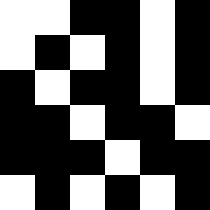[["white", "white", "black", "black", "white", "black"], ["white", "black", "white", "black", "white", "black"], ["black", "white", "black", "black", "white", "black"], ["black", "black", "white", "black", "black", "white"], ["black", "black", "black", "white", "black", "black"], ["white", "black", "white", "black", "white", "black"]]